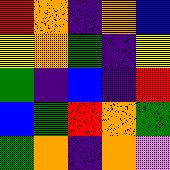[["red", "orange", "indigo", "orange", "blue"], ["yellow", "orange", "green", "indigo", "yellow"], ["green", "indigo", "blue", "indigo", "red"], ["blue", "green", "red", "orange", "green"], ["green", "orange", "indigo", "orange", "violet"]]